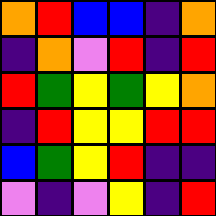[["orange", "red", "blue", "blue", "indigo", "orange"], ["indigo", "orange", "violet", "red", "indigo", "red"], ["red", "green", "yellow", "green", "yellow", "orange"], ["indigo", "red", "yellow", "yellow", "red", "red"], ["blue", "green", "yellow", "red", "indigo", "indigo"], ["violet", "indigo", "violet", "yellow", "indigo", "red"]]